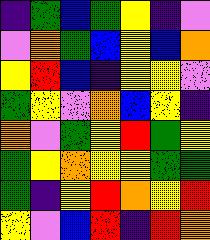[["indigo", "green", "blue", "green", "yellow", "indigo", "violet"], ["violet", "orange", "green", "blue", "yellow", "blue", "orange"], ["yellow", "red", "blue", "indigo", "yellow", "yellow", "violet"], ["green", "yellow", "violet", "orange", "blue", "yellow", "indigo"], ["orange", "violet", "green", "yellow", "red", "green", "yellow"], ["green", "yellow", "orange", "yellow", "yellow", "green", "green"], ["green", "indigo", "yellow", "red", "orange", "yellow", "red"], ["yellow", "violet", "blue", "red", "indigo", "red", "orange"]]